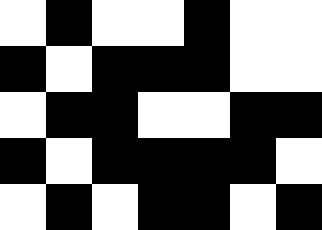[["white", "black", "white", "white", "black", "white", "white"], ["black", "white", "black", "black", "black", "white", "white"], ["white", "black", "black", "white", "white", "black", "black"], ["black", "white", "black", "black", "black", "black", "white"], ["white", "black", "white", "black", "black", "white", "black"]]